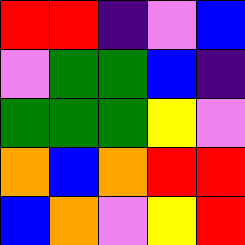[["red", "red", "indigo", "violet", "blue"], ["violet", "green", "green", "blue", "indigo"], ["green", "green", "green", "yellow", "violet"], ["orange", "blue", "orange", "red", "red"], ["blue", "orange", "violet", "yellow", "red"]]